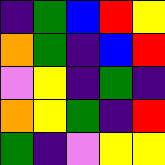[["indigo", "green", "blue", "red", "yellow"], ["orange", "green", "indigo", "blue", "red"], ["violet", "yellow", "indigo", "green", "indigo"], ["orange", "yellow", "green", "indigo", "red"], ["green", "indigo", "violet", "yellow", "yellow"]]